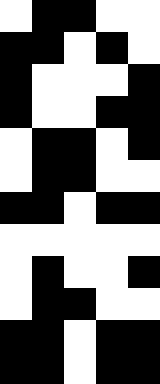[["white", "black", "black", "white", "white"], ["black", "black", "white", "black", "white"], ["black", "white", "white", "white", "black"], ["black", "white", "white", "black", "black"], ["white", "black", "black", "white", "black"], ["white", "black", "black", "white", "white"], ["black", "black", "white", "black", "black"], ["white", "white", "white", "white", "white"], ["white", "black", "white", "white", "black"], ["white", "black", "black", "white", "white"], ["black", "black", "white", "black", "black"], ["black", "black", "white", "black", "black"]]